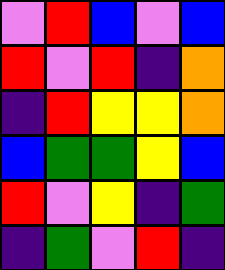[["violet", "red", "blue", "violet", "blue"], ["red", "violet", "red", "indigo", "orange"], ["indigo", "red", "yellow", "yellow", "orange"], ["blue", "green", "green", "yellow", "blue"], ["red", "violet", "yellow", "indigo", "green"], ["indigo", "green", "violet", "red", "indigo"]]